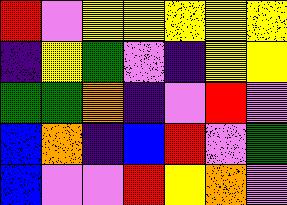[["red", "violet", "yellow", "yellow", "yellow", "yellow", "yellow"], ["indigo", "yellow", "green", "violet", "indigo", "yellow", "yellow"], ["green", "green", "orange", "indigo", "violet", "red", "violet"], ["blue", "orange", "indigo", "blue", "red", "violet", "green"], ["blue", "violet", "violet", "red", "yellow", "orange", "violet"]]